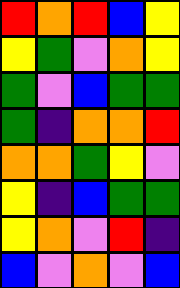[["red", "orange", "red", "blue", "yellow"], ["yellow", "green", "violet", "orange", "yellow"], ["green", "violet", "blue", "green", "green"], ["green", "indigo", "orange", "orange", "red"], ["orange", "orange", "green", "yellow", "violet"], ["yellow", "indigo", "blue", "green", "green"], ["yellow", "orange", "violet", "red", "indigo"], ["blue", "violet", "orange", "violet", "blue"]]